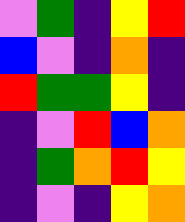[["violet", "green", "indigo", "yellow", "red"], ["blue", "violet", "indigo", "orange", "indigo"], ["red", "green", "green", "yellow", "indigo"], ["indigo", "violet", "red", "blue", "orange"], ["indigo", "green", "orange", "red", "yellow"], ["indigo", "violet", "indigo", "yellow", "orange"]]